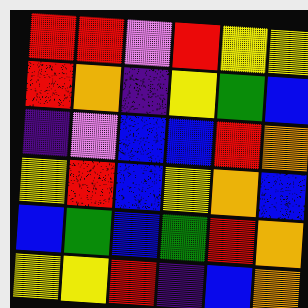[["red", "red", "violet", "red", "yellow", "yellow"], ["red", "orange", "indigo", "yellow", "green", "blue"], ["indigo", "violet", "blue", "blue", "red", "orange"], ["yellow", "red", "blue", "yellow", "orange", "blue"], ["blue", "green", "blue", "green", "red", "orange"], ["yellow", "yellow", "red", "indigo", "blue", "orange"]]